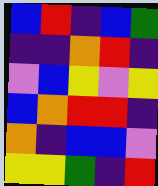[["blue", "red", "indigo", "blue", "green"], ["indigo", "indigo", "orange", "red", "indigo"], ["violet", "blue", "yellow", "violet", "yellow"], ["blue", "orange", "red", "red", "indigo"], ["orange", "indigo", "blue", "blue", "violet"], ["yellow", "yellow", "green", "indigo", "red"]]